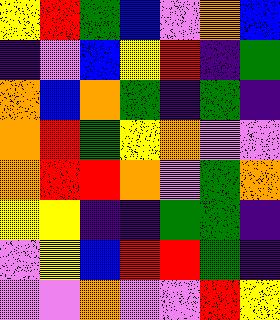[["yellow", "red", "green", "blue", "violet", "orange", "blue"], ["indigo", "violet", "blue", "yellow", "red", "indigo", "green"], ["orange", "blue", "orange", "green", "indigo", "green", "indigo"], ["orange", "red", "green", "yellow", "orange", "violet", "violet"], ["orange", "red", "red", "orange", "violet", "green", "orange"], ["yellow", "yellow", "indigo", "indigo", "green", "green", "indigo"], ["violet", "yellow", "blue", "red", "red", "green", "indigo"], ["violet", "violet", "orange", "violet", "violet", "red", "yellow"]]